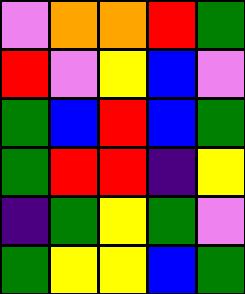[["violet", "orange", "orange", "red", "green"], ["red", "violet", "yellow", "blue", "violet"], ["green", "blue", "red", "blue", "green"], ["green", "red", "red", "indigo", "yellow"], ["indigo", "green", "yellow", "green", "violet"], ["green", "yellow", "yellow", "blue", "green"]]